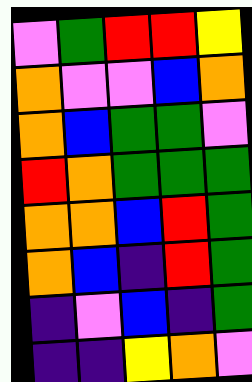[["violet", "green", "red", "red", "yellow"], ["orange", "violet", "violet", "blue", "orange"], ["orange", "blue", "green", "green", "violet"], ["red", "orange", "green", "green", "green"], ["orange", "orange", "blue", "red", "green"], ["orange", "blue", "indigo", "red", "green"], ["indigo", "violet", "blue", "indigo", "green"], ["indigo", "indigo", "yellow", "orange", "violet"]]